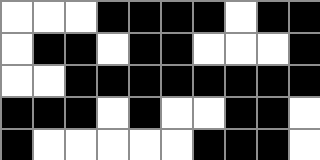[["white", "white", "white", "black", "black", "black", "black", "white", "black", "black"], ["white", "black", "black", "white", "black", "black", "white", "white", "white", "black"], ["white", "white", "black", "black", "black", "black", "black", "black", "black", "black"], ["black", "black", "black", "white", "black", "white", "white", "black", "black", "white"], ["black", "white", "white", "white", "white", "white", "black", "black", "black", "white"]]